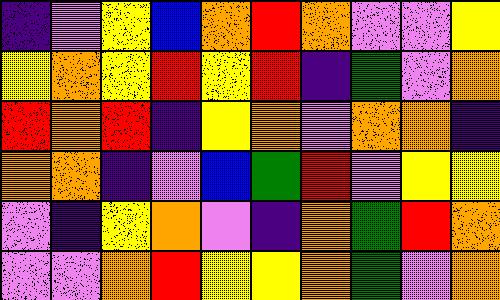[["indigo", "violet", "yellow", "blue", "orange", "red", "orange", "violet", "violet", "yellow"], ["yellow", "orange", "yellow", "red", "yellow", "red", "indigo", "green", "violet", "orange"], ["red", "orange", "red", "indigo", "yellow", "orange", "violet", "orange", "orange", "indigo"], ["orange", "orange", "indigo", "violet", "blue", "green", "red", "violet", "yellow", "yellow"], ["violet", "indigo", "yellow", "orange", "violet", "indigo", "orange", "green", "red", "orange"], ["violet", "violet", "orange", "red", "yellow", "yellow", "orange", "green", "violet", "orange"]]